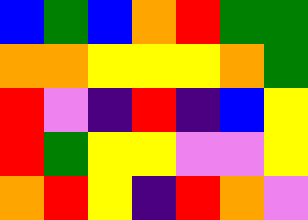[["blue", "green", "blue", "orange", "red", "green", "green"], ["orange", "orange", "yellow", "yellow", "yellow", "orange", "green"], ["red", "violet", "indigo", "red", "indigo", "blue", "yellow"], ["red", "green", "yellow", "yellow", "violet", "violet", "yellow"], ["orange", "red", "yellow", "indigo", "red", "orange", "violet"]]